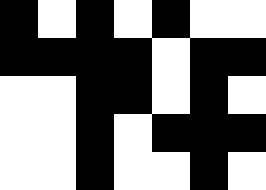[["black", "white", "black", "white", "black", "white", "white"], ["black", "black", "black", "black", "white", "black", "black"], ["white", "white", "black", "black", "white", "black", "white"], ["white", "white", "black", "white", "black", "black", "black"], ["white", "white", "black", "white", "white", "black", "white"]]